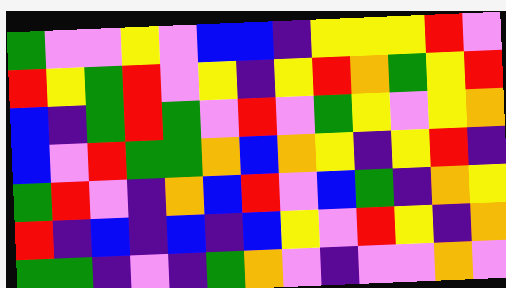[["green", "violet", "violet", "yellow", "violet", "blue", "blue", "indigo", "yellow", "yellow", "yellow", "red", "violet"], ["red", "yellow", "green", "red", "violet", "yellow", "indigo", "yellow", "red", "orange", "green", "yellow", "red"], ["blue", "indigo", "green", "red", "green", "violet", "red", "violet", "green", "yellow", "violet", "yellow", "orange"], ["blue", "violet", "red", "green", "green", "orange", "blue", "orange", "yellow", "indigo", "yellow", "red", "indigo"], ["green", "red", "violet", "indigo", "orange", "blue", "red", "violet", "blue", "green", "indigo", "orange", "yellow"], ["red", "indigo", "blue", "indigo", "blue", "indigo", "blue", "yellow", "violet", "red", "yellow", "indigo", "orange"], ["green", "green", "indigo", "violet", "indigo", "green", "orange", "violet", "indigo", "violet", "violet", "orange", "violet"]]